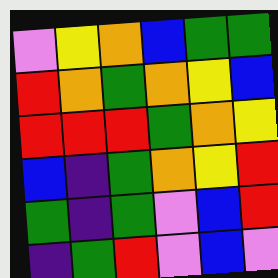[["violet", "yellow", "orange", "blue", "green", "green"], ["red", "orange", "green", "orange", "yellow", "blue"], ["red", "red", "red", "green", "orange", "yellow"], ["blue", "indigo", "green", "orange", "yellow", "red"], ["green", "indigo", "green", "violet", "blue", "red"], ["indigo", "green", "red", "violet", "blue", "violet"]]